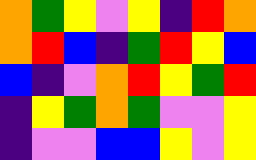[["orange", "green", "yellow", "violet", "yellow", "indigo", "red", "orange"], ["orange", "red", "blue", "indigo", "green", "red", "yellow", "blue"], ["blue", "indigo", "violet", "orange", "red", "yellow", "green", "red"], ["indigo", "yellow", "green", "orange", "green", "violet", "violet", "yellow"], ["indigo", "violet", "violet", "blue", "blue", "yellow", "violet", "yellow"]]